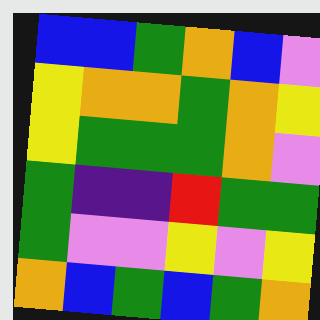[["blue", "blue", "green", "orange", "blue", "violet"], ["yellow", "orange", "orange", "green", "orange", "yellow"], ["yellow", "green", "green", "green", "orange", "violet"], ["green", "indigo", "indigo", "red", "green", "green"], ["green", "violet", "violet", "yellow", "violet", "yellow"], ["orange", "blue", "green", "blue", "green", "orange"]]